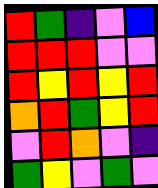[["red", "green", "indigo", "violet", "blue"], ["red", "red", "red", "violet", "violet"], ["red", "yellow", "red", "yellow", "red"], ["orange", "red", "green", "yellow", "red"], ["violet", "red", "orange", "violet", "indigo"], ["green", "yellow", "violet", "green", "violet"]]